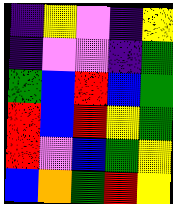[["indigo", "yellow", "violet", "indigo", "yellow"], ["indigo", "violet", "violet", "indigo", "green"], ["green", "blue", "red", "blue", "green"], ["red", "blue", "red", "yellow", "green"], ["red", "violet", "blue", "green", "yellow"], ["blue", "orange", "green", "red", "yellow"]]